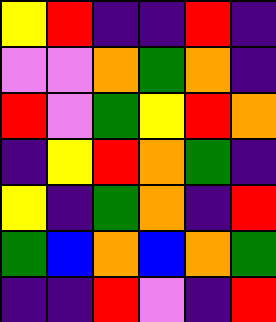[["yellow", "red", "indigo", "indigo", "red", "indigo"], ["violet", "violet", "orange", "green", "orange", "indigo"], ["red", "violet", "green", "yellow", "red", "orange"], ["indigo", "yellow", "red", "orange", "green", "indigo"], ["yellow", "indigo", "green", "orange", "indigo", "red"], ["green", "blue", "orange", "blue", "orange", "green"], ["indigo", "indigo", "red", "violet", "indigo", "red"]]